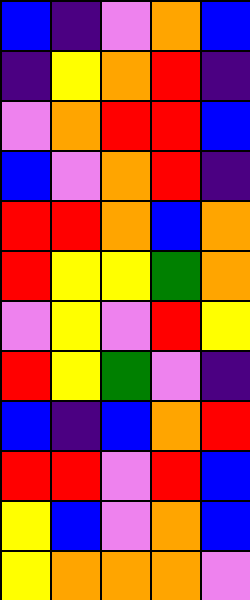[["blue", "indigo", "violet", "orange", "blue"], ["indigo", "yellow", "orange", "red", "indigo"], ["violet", "orange", "red", "red", "blue"], ["blue", "violet", "orange", "red", "indigo"], ["red", "red", "orange", "blue", "orange"], ["red", "yellow", "yellow", "green", "orange"], ["violet", "yellow", "violet", "red", "yellow"], ["red", "yellow", "green", "violet", "indigo"], ["blue", "indigo", "blue", "orange", "red"], ["red", "red", "violet", "red", "blue"], ["yellow", "blue", "violet", "orange", "blue"], ["yellow", "orange", "orange", "orange", "violet"]]